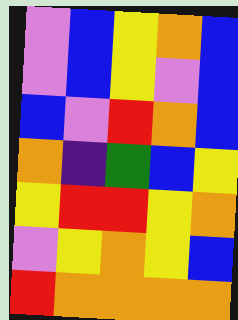[["violet", "blue", "yellow", "orange", "blue"], ["violet", "blue", "yellow", "violet", "blue"], ["blue", "violet", "red", "orange", "blue"], ["orange", "indigo", "green", "blue", "yellow"], ["yellow", "red", "red", "yellow", "orange"], ["violet", "yellow", "orange", "yellow", "blue"], ["red", "orange", "orange", "orange", "orange"]]